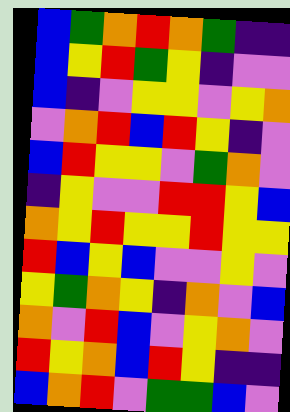[["blue", "green", "orange", "red", "orange", "green", "indigo", "indigo"], ["blue", "yellow", "red", "green", "yellow", "indigo", "violet", "violet"], ["blue", "indigo", "violet", "yellow", "yellow", "violet", "yellow", "orange"], ["violet", "orange", "red", "blue", "red", "yellow", "indigo", "violet"], ["blue", "red", "yellow", "yellow", "violet", "green", "orange", "violet"], ["indigo", "yellow", "violet", "violet", "red", "red", "yellow", "blue"], ["orange", "yellow", "red", "yellow", "yellow", "red", "yellow", "yellow"], ["red", "blue", "yellow", "blue", "violet", "violet", "yellow", "violet"], ["yellow", "green", "orange", "yellow", "indigo", "orange", "violet", "blue"], ["orange", "violet", "red", "blue", "violet", "yellow", "orange", "violet"], ["red", "yellow", "orange", "blue", "red", "yellow", "indigo", "indigo"], ["blue", "orange", "red", "violet", "green", "green", "blue", "violet"]]